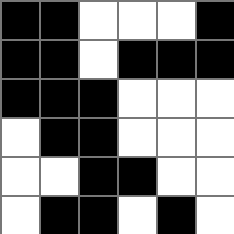[["black", "black", "white", "white", "white", "black"], ["black", "black", "white", "black", "black", "black"], ["black", "black", "black", "white", "white", "white"], ["white", "black", "black", "white", "white", "white"], ["white", "white", "black", "black", "white", "white"], ["white", "black", "black", "white", "black", "white"]]